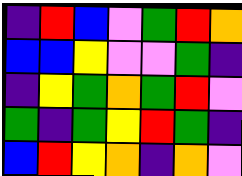[["indigo", "red", "blue", "violet", "green", "red", "orange"], ["blue", "blue", "yellow", "violet", "violet", "green", "indigo"], ["indigo", "yellow", "green", "orange", "green", "red", "violet"], ["green", "indigo", "green", "yellow", "red", "green", "indigo"], ["blue", "red", "yellow", "orange", "indigo", "orange", "violet"]]